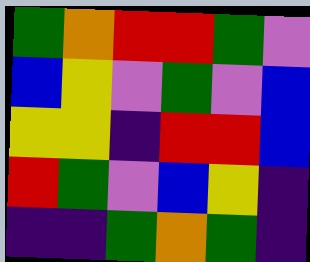[["green", "orange", "red", "red", "green", "violet"], ["blue", "yellow", "violet", "green", "violet", "blue"], ["yellow", "yellow", "indigo", "red", "red", "blue"], ["red", "green", "violet", "blue", "yellow", "indigo"], ["indigo", "indigo", "green", "orange", "green", "indigo"]]